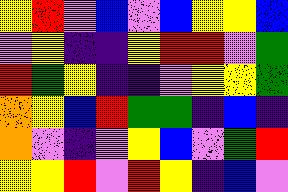[["yellow", "red", "violet", "blue", "violet", "blue", "yellow", "yellow", "blue"], ["violet", "yellow", "indigo", "indigo", "yellow", "red", "red", "violet", "green"], ["red", "green", "yellow", "indigo", "indigo", "violet", "yellow", "yellow", "green"], ["orange", "yellow", "blue", "red", "green", "green", "indigo", "blue", "indigo"], ["orange", "violet", "indigo", "violet", "yellow", "blue", "violet", "green", "red"], ["yellow", "yellow", "red", "violet", "red", "yellow", "indigo", "blue", "violet"]]